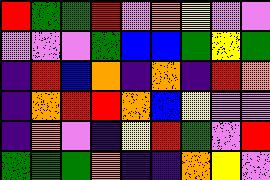[["red", "green", "green", "red", "violet", "orange", "yellow", "violet", "violet"], ["violet", "violet", "violet", "green", "blue", "blue", "green", "yellow", "green"], ["indigo", "red", "blue", "orange", "indigo", "orange", "indigo", "red", "orange"], ["indigo", "orange", "red", "red", "orange", "blue", "yellow", "violet", "violet"], ["indigo", "orange", "violet", "indigo", "yellow", "red", "green", "violet", "red"], ["green", "green", "green", "orange", "indigo", "indigo", "orange", "yellow", "violet"]]